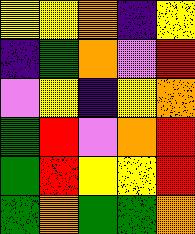[["yellow", "yellow", "orange", "indigo", "yellow"], ["indigo", "green", "orange", "violet", "red"], ["violet", "yellow", "indigo", "yellow", "orange"], ["green", "red", "violet", "orange", "red"], ["green", "red", "yellow", "yellow", "red"], ["green", "orange", "green", "green", "orange"]]